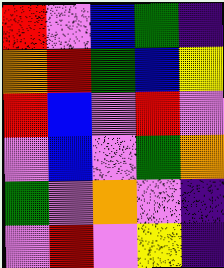[["red", "violet", "blue", "green", "indigo"], ["orange", "red", "green", "blue", "yellow"], ["red", "blue", "violet", "red", "violet"], ["violet", "blue", "violet", "green", "orange"], ["green", "violet", "orange", "violet", "indigo"], ["violet", "red", "violet", "yellow", "indigo"]]